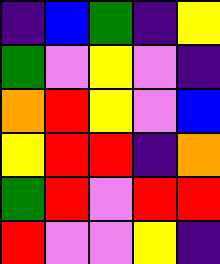[["indigo", "blue", "green", "indigo", "yellow"], ["green", "violet", "yellow", "violet", "indigo"], ["orange", "red", "yellow", "violet", "blue"], ["yellow", "red", "red", "indigo", "orange"], ["green", "red", "violet", "red", "red"], ["red", "violet", "violet", "yellow", "indigo"]]